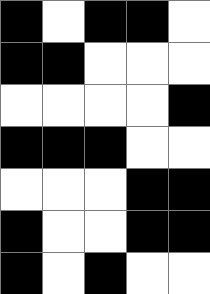[["black", "white", "black", "black", "white"], ["black", "black", "white", "white", "white"], ["white", "white", "white", "white", "black"], ["black", "black", "black", "white", "white"], ["white", "white", "white", "black", "black"], ["black", "white", "white", "black", "black"], ["black", "white", "black", "white", "white"]]